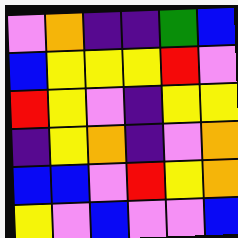[["violet", "orange", "indigo", "indigo", "green", "blue"], ["blue", "yellow", "yellow", "yellow", "red", "violet"], ["red", "yellow", "violet", "indigo", "yellow", "yellow"], ["indigo", "yellow", "orange", "indigo", "violet", "orange"], ["blue", "blue", "violet", "red", "yellow", "orange"], ["yellow", "violet", "blue", "violet", "violet", "blue"]]